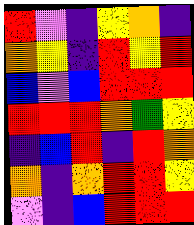[["red", "violet", "indigo", "yellow", "orange", "indigo"], ["orange", "yellow", "indigo", "red", "yellow", "red"], ["blue", "violet", "blue", "red", "red", "red"], ["red", "red", "red", "orange", "green", "yellow"], ["indigo", "blue", "red", "indigo", "red", "orange"], ["orange", "indigo", "orange", "red", "red", "yellow"], ["violet", "indigo", "blue", "red", "red", "red"]]